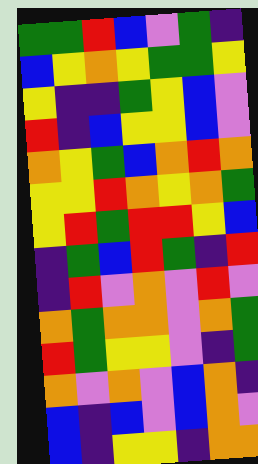[["green", "green", "red", "blue", "violet", "green", "indigo"], ["blue", "yellow", "orange", "yellow", "green", "green", "yellow"], ["yellow", "indigo", "indigo", "green", "yellow", "blue", "violet"], ["red", "indigo", "blue", "yellow", "yellow", "blue", "violet"], ["orange", "yellow", "green", "blue", "orange", "red", "orange"], ["yellow", "yellow", "red", "orange", "yellow", "orange", "green"], ["yellow", "red", "green", "red", "red", "yellow", "blue"], ["indigo", "green", "blue", "red", "green", "indigo", "red"], ["indigo", "red", "violet", "orange", "violet", "red", "violet"], ["orange", "green", "orange", "orange", "violet", "orange", "green"], ["red", "green", "yellow", "yellow", "violet", "indigo", "green"], ["orange", "violet", "orange", "violet", "blue", "orange", "indigo"], ["blue", "indigo", "blue", "violet", "blue", "orange", "violet"], ["blue", "indigo", "yellow", "yellow", "indigo", "orange", "orange"]]